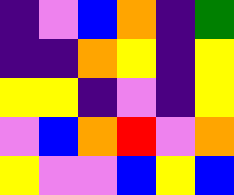[["indigo", "violet", "blue", "orange", "indigo", "green"], ["indigo", "indigo", "orange", "yellow", "indigo", "yellow"], ["yellow", "yellow", "indigo", "violet", "indigo", "yellow"], ["violet", "blue", "orange", "red", "violet", "orange"], ["yellow", "violet", "violet", "blue", "yellow", "blue"]]